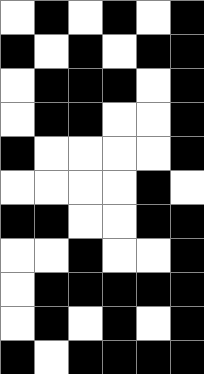[["white", "black", "white", "black", "white", "black"], ["black", "white", "black", "white", "black", "black"], ["white", "black", "black", "black", "white", "black"], ["white", "black", "black", "white", "white", "black"], ["black", "white", "white", "white", "white", "black"], ["white", "white", "white", "white", "black", "white"], ["black", "black", "white", "white", "black", "black"], ["white", "white", "black", "white", "white", "black"], ["white", "black", "black", "black", "black", "black"], ["white", "black", "white", "black", "white", "black"], ["black", "white", "black", "black", "black", "black"]]